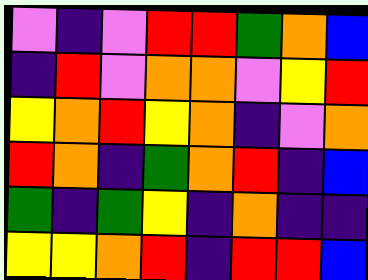[["violet", "indigo", "violet", "red", "red", "green", "orange", "blue"], ["indigo", "red", "violet", "orange", "orange", "violet", "yellow", "red"], ["yellow", "orange", "red", "yellow", "orange", "indigo", "violet", "orange"], ["red", "orange", "indigo", "green", "orange", "red", "indigo", "blue"], ["green", "indigo", "green", "yellow", "indigo", "orange", "indigo", "indigo"], ["yellow", "yellow", "orange", "red", "indigo", "red", "red", "blue"]]